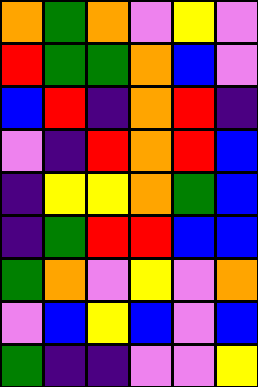[["orange", "green", "orange", "violet", "yellow", "violet"], ["red", "green", "green", "orange", "blue", "violet"], ["blue", "red", "indigo", "orange", "red", "indigo"], ["violet", "indigo", "red", "orange", "red", "blue"], ["indigo", "yellow", "yellow", "orange", "green", "blue"], ["indigo", "green", "red", "red", "blue", "blue"], ["green", "orange", "violet", "yellow", "violet", "orange"], ["violet", "blue", "yellow", "blue", "violet", "blue"], ["green", "indigo", "indigo", "violet", "violet", "yellow"]]